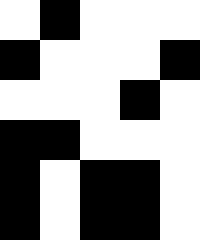[["white", "black", "white", "white", "white"], ["black", "white", "white", "white", "black"], ["white", "white", "white", "black", "white"], ["black", "black", "white", "white", "white"], ["black", "white", "black", "black", "white"], ["black", "white", "black", "black", "white"]]